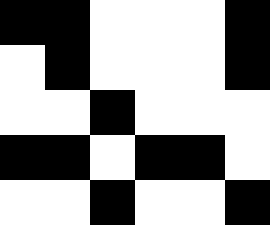[["black", "black", "white", "white", "white", "black"], ["white", "black", "white", "white", "white", "black"], ["white", "white", "black", "white", "white", "white"], ["black", "black", "white", "black", "black", "white"], ["white", "white", "black", "white", "white", "black"]]